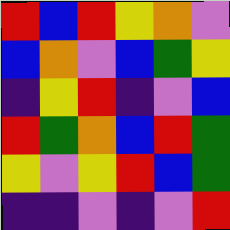[["red", "blue", "red", "yellow", "orange", "violet"], ["blue", "orange", "violet", "blue", "green", "yellow"], ["indigo", "yellow", "red", "indigo", "violet", "blue"], ["red", "green", "orange", "blue", "red", "green"], ["yellow", "violet", "yellow", "red", "blue", "green"], ["indigo", "indigo", "violet", "indigo", "violet", "red"]]